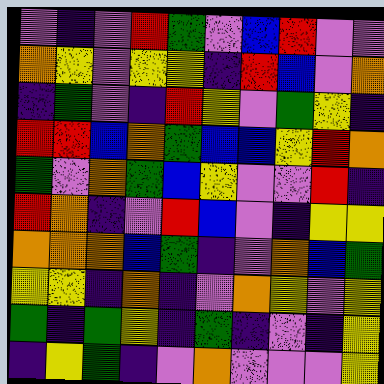[["violet", "indigo", "violet", "red", "green", "violet", "blue", "red", "violet", "violet"], ["orange", "yellow", "violet", "yellow", "yellow", "indigo", "red", "blue", "violet", "orange"], ["indigo", "green", "violet", "indigo", "red", "yellow", "violet", "green", "yellow", "indigo"], ["red", "red", "blue", "orange", "green", "blue", "blue", "yellow", "red", "orange"], ["green", "violet", "orange", "green", "blue", "yellow", "violet", "violet", "red", "indigo"], ["red", "orange", "indigo", "violet", "red", "blue", "violet", "indigo", "yellow", "yellow"], ["orange", "orange", "orange", "blue", "green", "indigo", "violet", "orange", "blue", "green"], ["yellow", "yellow", "indigo", "orange", "indigo", "violet", "orange", "yellow", "violet", "yellow"], ["green", "indigo", "green", "yellow", "indigo", "green", "indigo", "violet", "indigo", "yellow"], ["indigo", "yellow", "green", "indigo", "violet", "orange", "violet", "violet", "violet", "yellow"]]